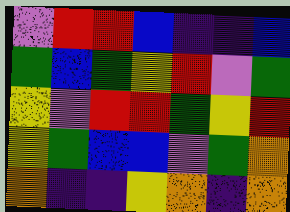[["violet", "red", "red", "blue", "indigo", "indigo", "blue"], ["green", "blue", "green", "yellow", "red", "violet", "green"], ["yellow", "violet", "red", "red", "green", "yellow", "red"], ["yellow", "green", "blue", "blue", "violet", "green", "orange"], ["orange", "indigo", "indigo", "yellow", "orange", "indigo", "orange"]]